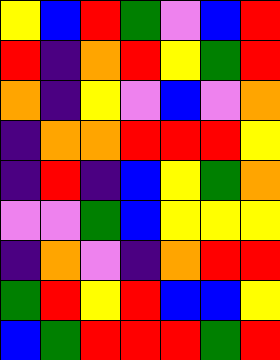[["yellow", "blue", "red", "green", "violet", "blue", "red"], ["red", "indigo", "orange", "red", "yellow", "green", "red"], ["orange", "indigo", "yellow", "violet", "blue", "violet", "orange"], ["indigo", "orange", "orange", "red", "red", "red", "yellow"], ["indigo", "red", "indigo", "blue", "yellow", "green", "orange"], ["violet", "violet", "green", "blue", "yellow", "yellow", "yellow"], ["indigo", "orange", "violet", "indigo", "orange", "red", "red"], ["green", "red", "yellow", "red", "blue", "blue", "yellow"], ["blue", "green", "red", "red", "red", "green", "red"]]